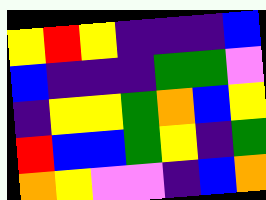[["yellow", "red", "yellow", "indigo", "indigo", "indigo", "blue"], ["blue", "indigo", "indigo", "indigo", "green", "green", "violet"], ["indigo", "yellow", "yellow", "green", "orange", "blue", "yellow"], ["red", "blue", "blue", "green", "yellow", "indigo", "green"], ["orange", "yellow", "violet", "violet", "indigo", "blue", "orange"]]